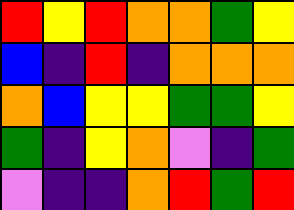[["red", "yellow", "red", "orange", "orange", "green", "yellow"], ["blue", "indigo", "red", "indigo", "orange", "orange", "orange"], ["orange", "blue", "yellow", "yellow", "green", "green", "yellow"], ["green", "indigo", "yellow", "orange", "violet", "indigo", "green"], ["violet", "indigo", "indigo", "orange", "red", "green", "red"]]